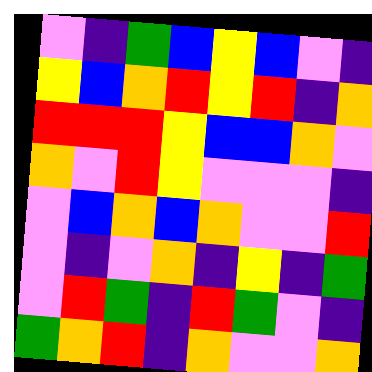[["violet", "indigo", "green", "blue", "yellow", "blue", "violet", "indigo"], ["yellow", "blue", "orange", "red", "yellow", "red", "indigo", "orange"], ["red", "red", "red", "yellow", "blue", "blue", "orange", "violet"], ["orange", "violet", "red", "yellow", "violet", "violet", "violet", "indigo"], ["violet", "blue", "orange", "blue", "orange", "violet", "violet", "red"], ["violet", "indigo", "violet", "orange", "indigo", "yellow", "indigo", "green"], ["violet", "red", "green", "indigo", "red", "green", "violet", "indigo"], ["green", "orange", "red", "indigo", "orange", "violet", "violet", "orange"]]